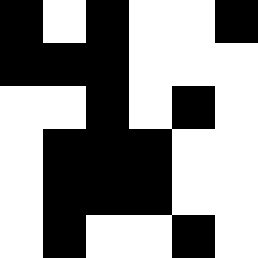[["black", "white", "black", "white", "white", "black"], ["black", "black", "black", "white", "white", "white"], ["white", "white", "black", "white", "black", "white"], ["white", "black", "black", "black", "white", "white"], ["white", "black", "black", "black", "white", "white"], ["white", "black", "white", "white", "black", "white"]]